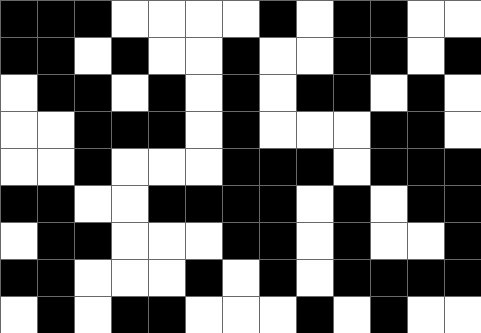[["black", "black", "black", "white", "white", "white", "white", "black", "white", "black", "black", "white", "white"], ["black", "black", "white", "black", "white", "white", "black", "white", "white", "black", "black", "white", "black"], ["white", "black", "black", "white", "black", "white", "black", "white", "black", "black", "white", "black", "white"], ["white", "white", "black", "black", "black", "white", "black", "white", "white", "white", "black", "black", "white"], ["white", "white", "black", "white", "white", "white", "black", "black", "black", "white", "black", "black", "black"], ["black", "black", "white", "white", "black", "black", "black", "black", "white", "black", "white", "black", "black"], ["white", "black", "black", "white", "white", "white", "black", "black", "white", "black", "white", "white", "black"], ["black", "black", "white", "white", "white", "black", "white", "black", "white", "black", "black", "black", "black"], ["white", "black", "white", "black", "black", "white", "white", "white", "black", "white", "black", "white", "white"]]